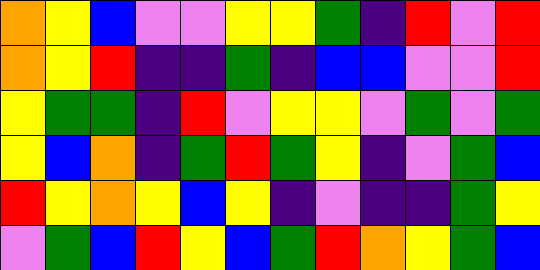[["orange", "yellow", "blue", "violet", "violet", "yellow", "yellow", "green", "indigo", "red", "violet", "red"], ["orange", "yellow", "red", "indigo", "indigo", "green", "indigo", "blue", "blue", "violet", "violet", "red"], ["yellow", "green", "green", "indigo", "red", "violet", "yellow", "yellow", "violet", "green", "violet", "green"], ["yellow", "blue", "orange", "indigo", "green", "red", "green", "yellow", "indigo", "violet", "green", "blue"], ["red", "yellow", "orange", "yellow", "blue", "yellow", "indigo", "violet", "indigo", "indigo", "green", "yellow"], ["violet", "green", "blue", "red", "yellow", "blue", "green", "red", "orange", "yellow", "green", "blue"]]